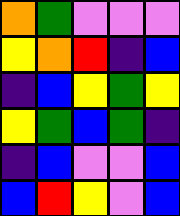[["orange", "green", "violet", "violet", "violet"], ["yellow", "orange", "red", "indigo", "blue"], ["indigo", "blue", "yellow", "green", "yellow"], ["yellow", "green", "blue", "green", "indigo"], ["indigo", "blue", "violet", "violet", "blue"], ["blue", "red", "yellow", "violet", "blue"]]